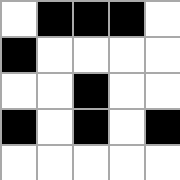[["white", "black", "black", "black", "white"], ["black", "white", "white", "white", "white"], ["white", "white", "black", "white", "white"], ["black", "white", "black", "white", "black"], ["white", "white", "white", "white", "white"]]